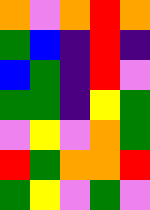[["orange", "violet", "orange", "red", "orange"], ["green", "blue", "indigo", "red", "indigo"], ["blue", "green", "indigo", "red", "violet"], ["green", "green", "indigo", "yellow", "green"], ["violet", "yellow", "violet", "orange", "green"], ["red", "green", "orange", "orange", "red"], ["green", "yellow", "violet", "green", "violet"]]